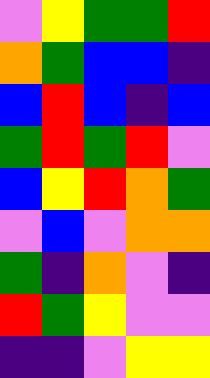[["violet", "yellow", "green", "green", "red"], ["orange", "green", "blue", "blue", "indigo"], ["blue", "red", "blue", "indigo", "blue"], ["green", "red", "green", "red", "violet"], ["blue", "yellow", "red", "orange", "green"], ["violet", "blue", "violet", "orange", "orange"], ["green", "indigo", "orange", "violet", "indigo"], ["red", "green", "yellow", "violet", "violet"], ["indigo", "indigo", "violet", "yellow", "yellow"]]